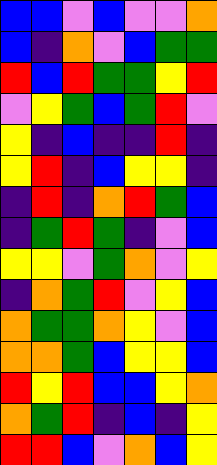[["blue", "blue", "violet", "blue", "violet", "violet", "orange"], ["blue", "indigo", "orange", "violet", "blue", "green", "green"], ["red", "blue", "red", "green", "green", "yellow", "red"], ["violet", "yellow", "green", "blue", "green", "red", "violet"], ["yellow", "indigo", "blue", "indigo", "indigo", "red", "indigo"], ["yellow", "red", "indigo", "blue", "yellow", "yellow", "indigo"], ["indigo", "red", "indigo", "orange", "red", "green", "blue"], ["indigo", "green", "red", "green", "indigo", "violet", "blue"], ["yellow", "yellow", "violet", "green", "orange", "violet", "yellow"], ["indigo", "orange", "green", "red", "violet", "yellow", "blue"], ["orange", "green", "green", "orange", "yellow", "violet", "blue"], ["orange", "orange", "green", "blue", "yellow", "yellow", "blue"], ["red", "yellow", "red", "blue", "blue", "yellow", "orange"], ["orange", "green", "red", "indigo", "blue", "indigo", "yellow"], ["red", "red", "blue", "violet", "orange", "blue", "yellow"]]